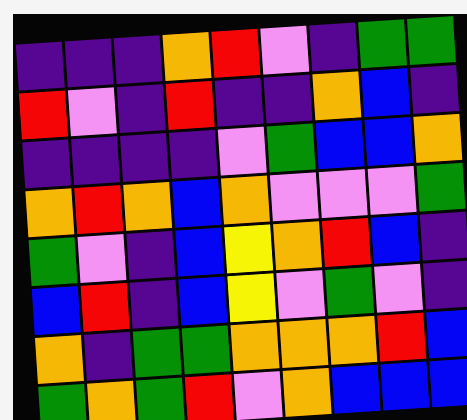[["indigo", "indigo", "indigo", "orange", "red", "violet", "indigo", "green", "green"], ["red", "violet", "indigo", "red", "indigo", "indigo", "orange", "blue", "indigo"], ["indigo", "indigo", "indigo", "indigo", "violet", "green", "blue", "blue", "orange"], ["orange", "red", "orange", "blue", "orange", "violet", "violet", "violet", "green"], ["green", "violet", "indigo", "blue", "yellow", "orange", "red", "blue", "indigo"], ["blue", "red", "indigo", "blue", "yellow", "violet", "green", "violet", "indigo"], ["orange", "indigo", "green", "green", "orange", "orange", "orange", "red", "blue"], ["green", "orange", "green", "red", "violet", "orange", "blue", "blue", "blue"]]